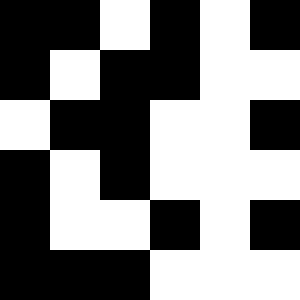[["black", "black", "white", "black", "white", "black"], ["black", "white", "black", "black", "white", "white"], ["white", "black", "black", "white", "white", "black"], ["black", "white", "black", "white", "white", "white"], ["black", "white", "white", "black", "white", "black"], ["black", "black", "black", "white", "white", "white"]]